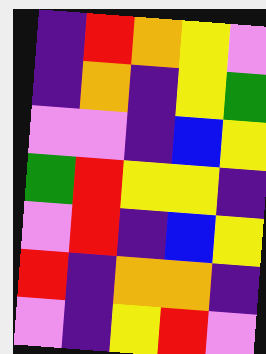[["indigo", "red", "orange", "yellow", "violet"], ["indigo", "orange", "indigo", "yellow", "green"], ["violet", "violet", "indigo", "blue", "yellow"], ["green", "red", "yellow", "yellow", "indigo"], ["violet", "red", "indigo", "blue", "yellow"], ["red", "indigo", "orange", "orange", "indigo"], ["violet", "indigo", "yellow", "red", "violet"]]